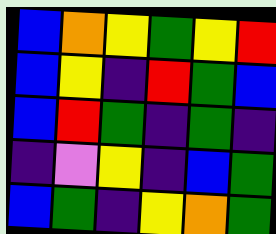[["blue", "orange", "yellow", "green", "yellow", "red"], ["blue", "yellow", "indigo", "red", "green", "blue"], ["blue", "red", "green", "indigo", "green", "indigo"], ["indigo", "violet", "yellow", "indigo", "blue", "green"], ["blue", "green", "indigo", "yellow", "orange", "green"]]